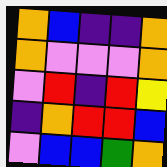[["orange", "blue", "indigo", "indigo", "orange"], ["orange", "violet", "violet", "violet", "orange"], ["violet", "red", "indigo", "red", "yellow"], ["indigo", "orange", "red", "red", "blue"], ["violet", "blue", "blue", "green", "orange"]]